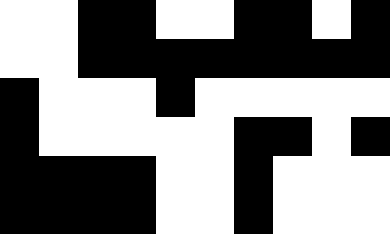[["white", "white", "black", "black", "white", "white", "black", "black", "white", "black"], ["white", "white", "black", "black", "black", "black", "black", "black", "black", "black"], ["black", "white", "white", "white", "black", "white", "white", "white", "white", "white"], ["black", "white", "white", "white", "white", "white", "black", "black", "white", "black"], ["black", "black", "black", "black", "white", "white", "black", "white", "white", "white"], ["black", "black", "black", "black", "white", "white", "black", "white", "white", "white"]]